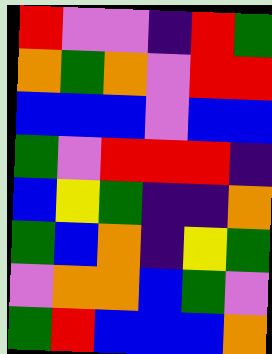[["red", "violet", "violet", "indigo", "red", "green"], ["orange", "green", "orange", "violet", "red", "red"], ["blue", "blue", "blue", "violet", "blue", "blue"], ["green", "violet", "red", "red", "red", "indigo"], ["blue", "yellow", "green", "indigo", "indigo", "orange"], ["green", "blue", "orange", "indigo", "yellow", "green"], ["violet", "orange", "orange", "blue", "green", "violet"], ["green", "red", "blue", "blue", "blue", "orange"]]